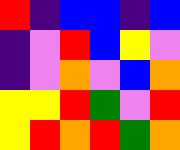[["red", "indigo", "blue", "blue", "indigo", "blue"], ["indigo", "violet", "red", "blue", "yellow", "violet"], ["indigo", "violet", "orange", "violet", "blue", "orange"], ["yellow", "yellow", "red", "green", "violet", "red"], ["yellow", "red", "orange", "red", "green", "orange"]]